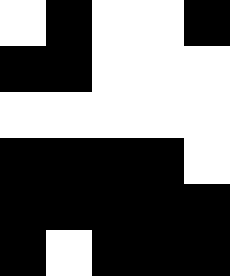[["white", "black", "white", "white", "black"], ["black", "black", "white", "white", "white"], ["white", "white", "white", "white", "white"], ["black", "black", "black", "black", "white"], ["black", "black", "black", "black", "black"], ["black", "white", "black", "black", "black"]]